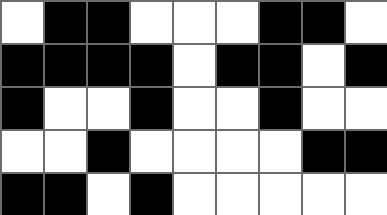[["white", "black", "black", "white", "white", "white", "black", "black", "white"], ["black", "black", "black", "black", "white", "black", "black", "white", "black"], ["black", "white", "white", "black", "white", "white", "black", "white", "white"], ["white", "white", "black", "white", "white", "white", "white", "black", "black"], ["black", "black", "white", "black", "white", "white", "white", "white", "white"]]